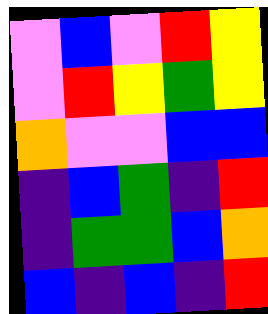[["violet", "blue", "violet", "red", "yellow"], ["violet", "red", "yellow", "green", "yellow"], ["orange", "violet", "violet", "blue", "blue"], ["indigo", "blue", "green", "indigo", "red"], ["indigo", "green", "green", "blue", "orange"], ["blue", "indigo", "blue", "indigo", "red"]]